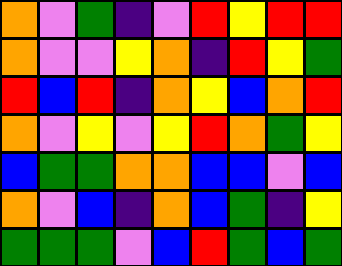[["orange", "violet", "green", "indigo", "violet", "red", "yellow", "red", "red"], ["orange", "violet", "violet", "yellow", "orange", "indigo", "red", "yellow", "green"], ["red", "blue", "red", "indigo", "orange", "yellow", "blue", "orange", "red"], ["orange", "violet", "yellow", "violet", "yellow", "red", "orange", "green", "yellow"], ["blue", "green", "green", "orange", "orange", "blue", "blue", "violet", "blue"], ["orange", "violet", "blue", "indigo", "orange", "blue", "green", "indigo", "yellow"], ["green", "green", "green", "violet", "blue", "red", "green", "blue", "green"]]